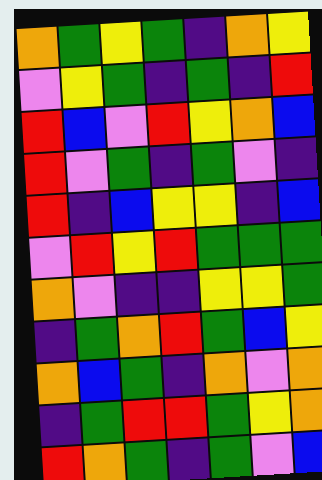[["orange", "green", "yellow", "green", "indigo", "orange", "yellow"], ["violet", "yellow", "green", "indigo", "green", "indigo", "red"], ["red", "blue", "violet", "red", "yellow", "orange", "blue"], ["red", "violet", "green", "indigo", "green", "violet", "indigo"], ["red", "indigo", "blue", "yellow", "yellow", "indigo", "blue"], ["violet", "red", "yellow", "red", "green", "green", "green"], ["orange", "violet", "indigo", "indigo", "yellow", "yellow", "green"], ["indigo", "green", "orange", "red", "green", "blue", "yellow"], ["orange", "blue", "green", "indigo", "orange", "violet", "orange"], ["indigo", "green", "red", "red", "green", "yellow", "orange"], ["red", "orange", "green", "indigo", "green", "violet", "blue"]]